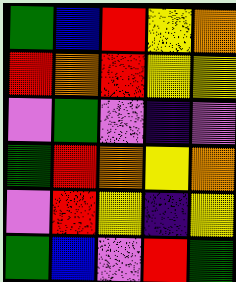[["green", "blue", "red", "yellow", "orange"], ["red", "orange", "red", "yellow", "yellow"], ["violet", "green", "violet", "indigo", "violet"], ["green", "red", "orange", "yellow", "orange"], ["violet", "red", "yellow", "indigo", "yellow"], ["green", "blue", "violet", "red", "green"]]